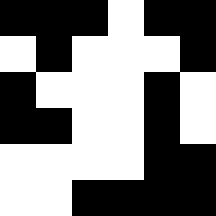[["black", "black", "black", "white", "black", "black"], ["white", "black", "white", "white", "white", "black"], ["black", "white", "white", "white", "black", "white"], ["black", "black", "white", "white", "black", "white"], ["white", "white", "white", "white", "black", "black"], ["white", "white", "black", "black", "black", "black"]]